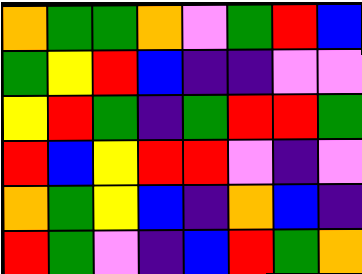[["orange", "green", "green", "orange", "violet", "green", "red", "blue"], ["green", "yellow", "red", "blue", "indigo", "indigo", "violet", "violet"], ["yellow", "red", "green", "indigo", "green", "red", "red", "green"], ["red", "blue", "yellow", "red", "red", "violet", "indigo", "violet"], ["orange", "green", "yellow", "blue", "indigo", "orange", "blue", "indigo"], ["red", "green", "violet", "indigo", "blue", "red", "green", "orange"]]